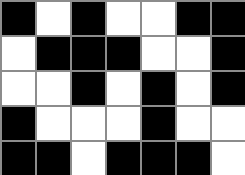[["black", "white", "black", "white", "white", "black", "black"], ["white", "black", "black", "black", "white", "white", "black"], ["white", "white", "black", "white", "black", "white", "black"], ["black", "white", "white", "white", "black", "white", "white"], ["black", "black", "white", "black", "black", "black", "white"]]